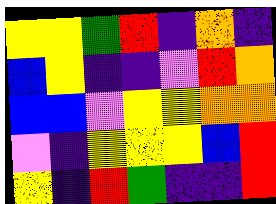[["yellow", "yellow", "green", "red", "indigo", "orange", "indigo"], ["blue", "yellow", "indigo", "indigo", "violet", "red", "orange"], ["blue", "blue", "violet", "yellow", "yellow", "orange", "orange"], ["violet", "indigo", "yellow", "yellow", "yellow", "blue", "red"], ["yellow", "indigo", "red", "green", "indigo", "indigo", "red"]]